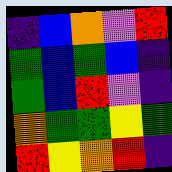[["indigo", "blue", "orange", "violet", "red"], ["green", "blue", "green", "blue", "indigo"], ["green", "blue", "red", "violet", "indigo"], ["orange", "green", "green", "yellow", "green"], ["red", "yellow", "orange", "red", "indigo"]]